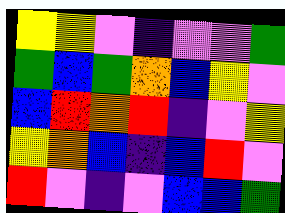[["yellow", "yellow", "violet", "indigo", "violet", "violet", "green"], ["green", "blue", "green", "orange", "blue", "yellow", "violet"], ["blue", "red", "orange", "red", "indigo", "violet", "yellow"], ["yellow", "orange", "blue", "indigo", "blue", "red", "violet"], ["red", "violet", "indigo", "violet", "blue", "blue", "green"]]